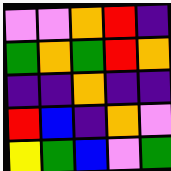[["violet", "violet", "orange", "red", "indigo"], ["green", "orange", "green", "red", "orange"], ["indigo", "indigo", "orange", "indigo", "indigo"], ["red", "blue", "indigo", "orange", "violet"], ["yellow", "green", "blue", "violet", "green"]]